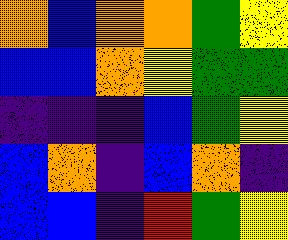[["orange", "blue", "orange", "orange", "green", "yellow"], ["blue", "blue", "orange", "yellow", "green", "green"], ["indigo", "indigo", "indigo", "blue", "green", "yellow"], ["blue", "orange", "indigo", "blue", "orange", "indigo"], ["blue", "blue", "indigo", "red", "green", "yellow"]]